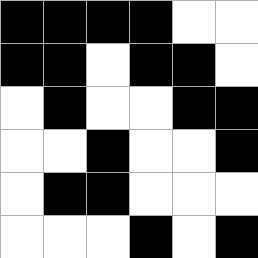[["black", "black", "black", "black", "white", "white"], ["black", "black", "white", "black", "black", "white"], ["white", "black", "white", "white", "black", "black"], ["white", "white", "black", "white", "white", "black"], ["white", "black", "black", "white", "white", "white"], ["white", "white", "white", "black", "white", "black"]]